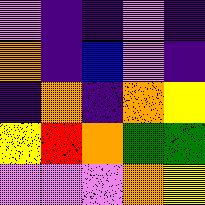[["violet", "indigo", "indigo", "violet", "indigo"], ["orange", "indigo", "blue", "violet", "indigo"], ["indigo", "orange", "indigo", "orange", "yellow"], ["yellow", "red", "orange", "green", "green"], ["violet", "violet", "violet", "orange", "yellow"]]